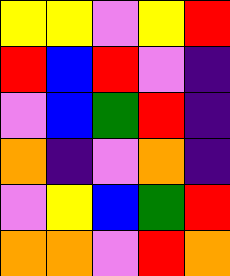[["yellow", "yellow", "violet", "yellow", "red"], ["red", "blue", "red", "violet", "indigo"], ["violet", "blue", "green", "red", "indigo"], ["orange", "indigo", "violet", "orange", "indigo"], ["violet", "yellow", "blue", "green", "red"], ["orange", "orange", "violet", "red", "orange"]]